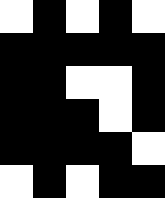[["white", "black", "white", "black", "white"], ["black", "black", "black", "black", "black"], ["black", "black", "white", "white", "black"], ["black", "black", "black", "white", "black"], ["black", "black", "black", "black", "white"], ["white", "black", "white", "black", "black"]]